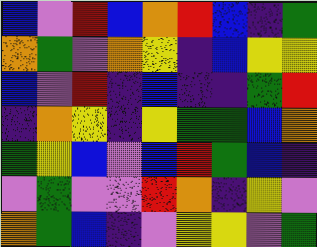[["blue", "violet", "red", "blue", "orange", "red", "blue", "indigo", "green"], ["orange", "green", "violet", "orange", "yellow", "indigo", "blue", "yellow", "yellow"], ["blue", "violet", "red", "indigo", "blue", "indigo", "indigo", "green", "red"], ["indigo", "orange", "yellow", "indigo", "yellow", "green", "green", "blue", "orange"], ["green", "yellow", "blue", "violet", "blue", "red", "green", "blue", "indigo"], ["violet", "green", "violet", "violet", "red", "orange", "indigo", "yellow", "violet"], ["orange", "green", "blue", "indigo", "violet", "yellow", "yellow", "violet", "green"]]